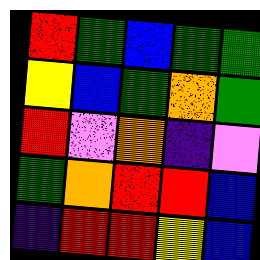[["red", "green", "blue", "green", "green"], ["yellow", "blue", "green", "orange", "green"], ["red", "violet", "orange", "indigo", "violet"], ["green", "orange", "red", "red", "blue"], ["indigo", "red", "red", "yellow", "blue"]]